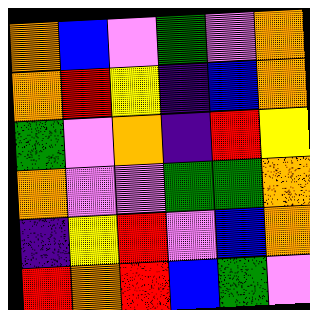[["orange", "blue", "violet", "green", "violet", "orange"], ["orange", "red", "yellow", "indigo", "blue", "orange"], ["green", "violet", "orange", "indigo", "red", "yellow"], ["orange", "violet", "violet", "green", "green", "orange"], ["indigo", "yellow", "red", "violet", "blue", "orange"], ["red", "orange", "red", "blue", "green", "violet"]]